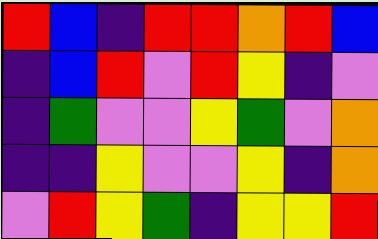[["red", "blue", "indigo", "red", "red", "orange", "red", "blue"], ["indigo", "blue", "red", "violet", "red", "yellow", "indigo", "violet"], ["indigo", "green", "violet", "violet", "yellow", "green", "violet", "orange"], ["indigo", "indigo", "yellow", "violet", "violet", "yellow", "indigo", "orange"], ["violet", "red", "yellow", "green", "indigo", "yellow", "yellow", "red"]]